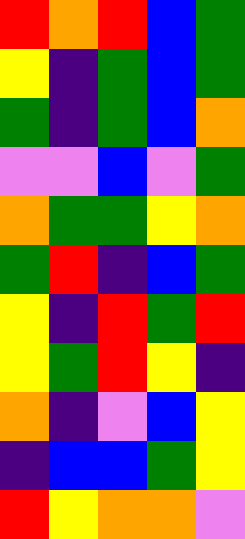[["red", "orange", "red", "blue", "green"], ["yellow", "indigo", "green", "blue", "green"], ["green", "indigo", "green", "blue", "orange"], ["violet", "violet", "blue", "violet", "green"], ["orange", "green", "green", "yellow", "orange"], ["green", "red", "indigo", "blue", "green"], ["yellow", "indigo", "red", "green", "red"], ["yellow", "green", "red", "yellow", "indigo"], ["orange", "indigo", "violet", "blue", "yellow"], ["indigo", "blue", "blue", "green", "yellow"], ["red", "yellow", "orange", "orange", "violet"]]